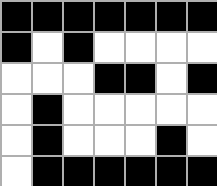[["black", "black", "black", "black", "black", "black", "black"], ["black", "white", "black", "white", "white", "white", "white"], ["white", "white", "white", "black", "black", "white", "black"], ["white", "black", "white", "white", "white", "white", "white"], ["white", "black", "white", "white", "white", "black", "white"], ["white", "black", "black", "black", "black", "black", "black"]]